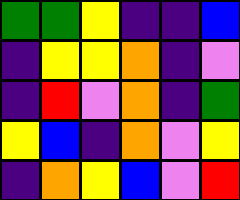[["green", "green", "yellow", "indigo", "indigo", "blue"], ["indigo", "yellow", "yellow", "orange", "indigo", "violet"], ["indigo", "red", "violet", "orange", "indigo", "green"], ["yellow", "blue", "indigo", "orange", "violet", "yellow"], ["indigo", "orange", "yellow", "blue", "violet", "red"]]